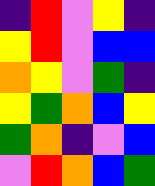[["indigo", "red", "violet", "yellow", "indigo"], ["yellow", "red", "violet", "blue", "blue"], ["orange", "yellow", "violet", "green", "indigo"], ["yellow", "green", "orange", "blue", "yellow"], ["green", "orange", "indigo", "violet", "blue"], ["violet", "red", "orange", "blue", "green"]]